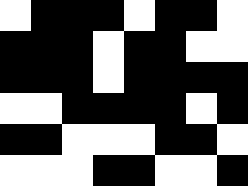[["white", "black", "black", "black", "white", "black", "black", "white"], ["black", "black", "black", "white", "black", "black", "white", "white"], ["black", "black", "black", "white", "black", "black", "black", "black"], ["white", "white", "black", "black", "black", "black", "white", "black"], ["black", "black", "white", "white", "white", "black", "black", "white"], ["white", "white", "white", "black", "black", "white", "white", "black"]]